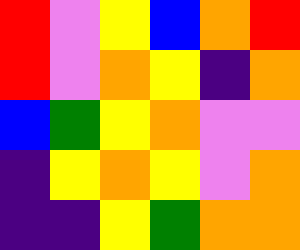[["red", "violet", "yellow", "blue", "orange", "red"], ["red", "violet", "orange", "yellow", "indigo", "orange"], ["blue", "green", "yellow", "orange", "violet", "violet"], ["indigo", "yellow", "orange", "yellow", "violet", "orange"], ["indigo", "indigo", "yellow", "green", "orange", "orange"]]